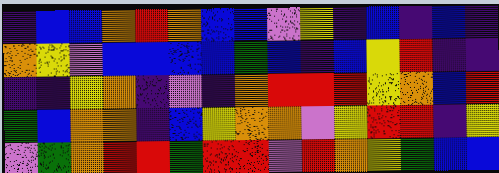[["indigo", "blue", "blue", "orange", "red", "orange", "blue", "blue", "violet", "yellow", "indigo", "blue", "indigo", "blue", "indigo"], ["orange", "yellow", "violet", "blue", "blue", "blue", "blue", "green", "blue", "indigo", "blue", "yellow", "red", "indigo", "indigo"], ["indigo", "indigo", "yellow", "orange", "indigo", "violet", "indigo", "orange", "red", "red", "red", "yellow", "orange", "blue", "red"], ["green", "blue", "orange", "orange", "indigo", "blue", "yellow", "orange", "orange", "violet", "yellow", "red", "red", "indigo", "yellow"], ["violet", "green", "orange", "red", "red", "green", "red", "red", "violet", "red", "orange", "yellow", "green", "blue", "blue"]]